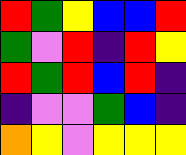[["red", "green", "yellow", "blue", "blue", "red"], ["green", "violet", "red", "indigo", "red", "yellow"], ["red", "green", "red", "blue", "red", "indigo"], ["indigo", "violet", "violet", "green", "blue", "indigo"], ["orange", "yellow", "violet", "yellow", "yellow", "yellow"]]